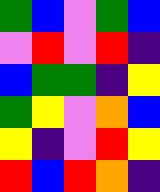[["green", "blue", "violet", "green", "blue"], ["violet", "red", "violet", "red", "indigo"], ["blue", "green", "green", "indigo", "yellow"], ["green", "yellow", "violet", "orange", "blue"], ["yellow", "indigo", "violet", "red", "yellow"], ["red", "blue", "red", "orange", "indigo"]]